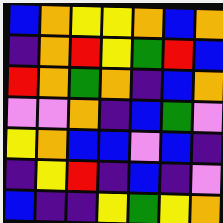[["blue", "orange", "yellow", "yellow", "orange", "blue", "orange"], ["indigo", "orange", "red", "yellow", "green", "red", "blue"], ["red", "orange", "green", "orange", "indigo", "blue", "orange"], ["violet", "violet", "orange", "indigo", "blue", "green", "violet"], ["yellow", "orange", "blue", "blue", "violet", "blue", "indigo"], ["indigo", "yellow", "red", "indigo", "blue", "indigo", "violet"], ["blue", "indigo", "indigo", "yellow", "green", "yellow", "orange"]]